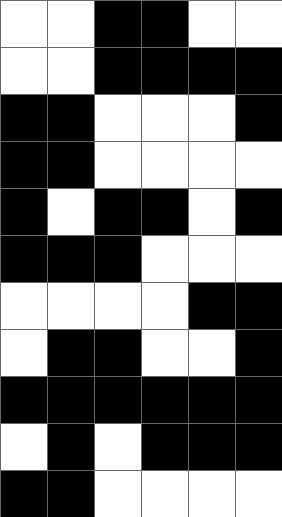[["white", "white", "black", "black", "white", "white"], ["white", "white", "black", "black", "black", "black"], ["black", "black", "white", "white", "white", "black"], ["black", "black", "white", "white", "white", "white"], ["black", "white", "black", "black", "white", "black"], ["black", "black", "black", "white", "white", "white"], ["white", "white", "white", "white", "black", "black"], ["white", "black", "black", "white", "white", "black"], ["black", "black", "black", "black", "black", "black"], ["white", "black", "white", "black", "black", "black"], ["black", "black", "white", "white", "white", "white"]]